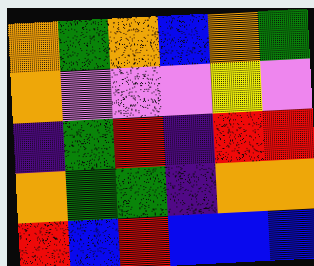[["orange", "green", "orange", "blue", "orange", "green"], ["orange", "violet", "violet", "violet", "yellow", "violet"], ["indigo", "green", "red", "indigo", "red", "red"], ["orange", "green", "green", "indigo", "orange", "orange"], ["red", "blue", "red", "blue", "blue", "blue"]]